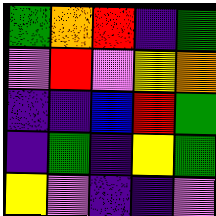[["green", "orange", "red", "indigo", "green"], ["violet", "red", "violet", "yellow", "orange"], ["indigo", "indigo", "blue", "red", "green"], ["indigo", "green", "indigo", "yellow", "green"], ["yellow", "violet", "indigo", "indigo", "violet"]]